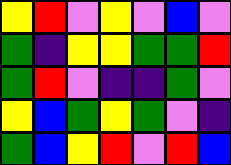[["yellow", "red", "violet", "yellow", "violet", "blue", "violet"], ["green", "indigo", "yellow", "yellow", "green", "green", "red"], ["green", "red", "violet", "indigo", "indigo", "green", "violet"], ["yellow", "blue", "green", "yellow", "green", "violet", "indigo"], ["green", "blue", "yellow", "red", "violet", "red", "blue"]]